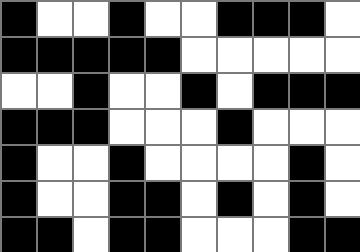[["black", "white", "white", "black", "white", "white", "black", "black", "black", "white"], ["black", "black", "black", "black", "black", "white", "white", "white", "white", "white"], ["white", "white", "black", "white", "white", "black", "white", "black", "black", "black"], ["black", "black", "black", "white", "white", "white", "black", "white", "white", "white"], ["black", "white", "white", "black", "white", "white", "white", "white", "black", "white"], ["black", "white", "white", "black", "black", "white", "black", "white", "black", "white"], ["black", "black", "white", "black", "black", "white", "white", "white", "black", "black"]]